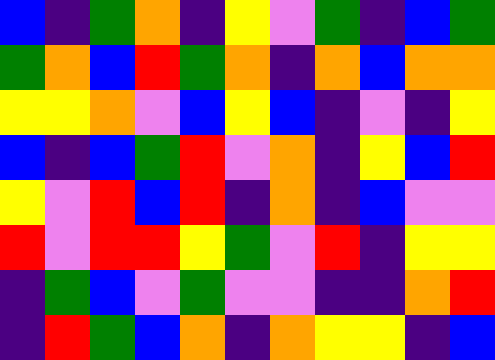[["blue", "indigo", "green", "orange", "indigo", "yellow", "violet", "green", "indigo", "blue", "green"], ["green", "orange", "blue", "red", "green", "orange", "indigo", "orange", "blue", "orange", "orange"], ["yellow", "yellow", "orange", "violet", "blue", "yellow", "blue", "indigo", "violet", "indigo", "yellow"], ["blue", "indigo", "blue", "green", "red", "violet", "orange", "indigo", "yellow", "blue", "red"], ["yellow", "violet", "red", "blue", "red", "indigo", "orange", "indigo", "blue", "violet", "violet"], ["red", "violet", "red", "red", "yellow", "green", "violet", "red", "indigo", "yellow", "yellow"], ["indigo", "green", "blue", "violet", "green", "violet", "violet", "indigo", "indigo", "orange", "red"], ["indigo", "red", "green", "blue", "orange", "indigo", "orange", "yellow", "yellow", "indigo", "blue"]]